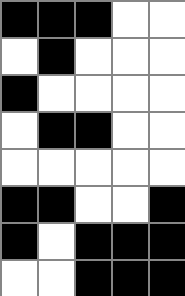[["black", "black", "black", "white", "white"], ["white", "black", "white", "white", "white"], ["black", "white", "white", "white", "white"], ["white", "black", "black", "white", "white"], ["white", "white", "white", "white", "white"], ["black", "black", "white", "white", "black"], ["black", "white", "black", "black", "black"], ["white", "white", "black", "black", "black"]]